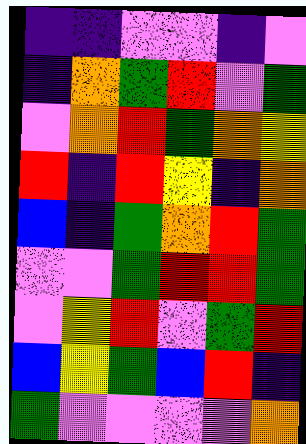[["indigo", "indigo", "violet", "violet", "indigo", "violet"], ["indigo", "orange", "green", "red", "violet", "green"], ["violet", "orange", "red", "green", "orange", "yellow"], ["red", "indigo", "red", "yellow", "indigo", "orange"], ["blue", "indigo", "green", "orange", "red", "green"], ["violet", "violet", "green", "red", "red", "green"], ["violet", "yellow", "red", "violet", "green", "red"], ["blue", "yellow", "green", "blue", "red", "indigo"], ["green", "violet", "violet", "violet", "violet", "orange"]]